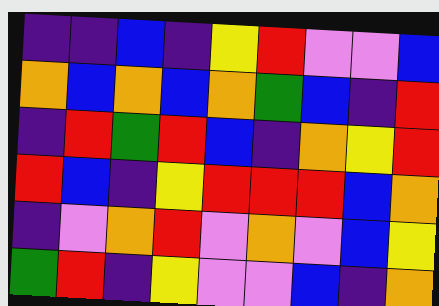[["indigo", "indigo", "blue", "indigo", "yellow", "red", "violet", "violet", "blue"], ["orange", "blue", "orange", "blue", "orange", "green", "blue", "indigo", "red"], ["indigo", "red", "green", "red", "blue", "indigo", "orange", "yellow", "red"], ["red", "blue", "indigo", "yellow", "red", "red", "red", "blue", "orange"], ["indigo", "violet", "orange", "red", "violet", "orange", "violet", "blue", "yellow"], ["green", "red", "indigo", "yellow", "violet", "violet", "blue", "indigo", "orange"]]